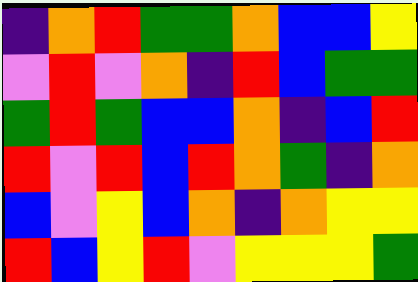[["indigo", "orange", "red", "green", "green", "orange", "blue", "blue", "yellow"], ["violet", "red", "violet", "orange", "indigo", "red", "blue", "green", "green"], ["green", "red", "green", "blue", "blue", "orange", "indigo", "blue", "red"], ["red", "violet", "red", "blue", "red", "orange", "green", "indigo", "orange"], ["blue", "violet", "yellow", "blue", "orange", "indigo", "orange", "yellow", "yellow"], ["red", "blue", "yellow", "red", "violet", "yellow", "yellow", "yellow", "green"]]